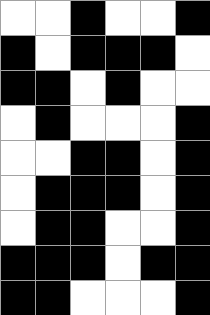[["white", "white", "black", "white", "white", "black"], ["black", "white", "black", "black", "black", "white"], ["black", "black", "white", "black", "white", "white"], ["white", "black", "white", "white", "white", "black"], ["white", "white", "black", "black", "white", "black"], ["white", "black", "black", "black", "white", "black"], ["white", "black", "black", "white", "white", "black"], ["black", "black", "black", "white", "black", "black"], ["black", "black", "white", "white", "white", "black"]]